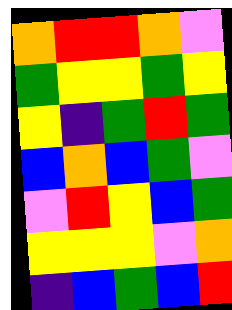[["orange", "red", "red", "orange", "violet"], ["green", "yellow", "yellow", "green", "yellow"], ["yellow", "indigo", "green", "red", "green"], ["blue", "orange", "blue", "green", "violet"], ["violet", "red", "yellow", "blue", "green"], ["yellow", "yellow", "yellow", "violet", "orange"], ["indigo", "blue", "green", "blue", "red"]]